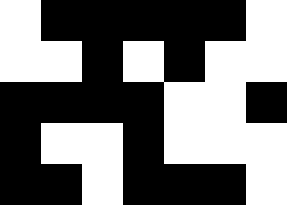[["white", "black", "black", "black", "black", "black", "white"], ["white", "white", "black", "white", "black", "white", "white"], ["black", "black", "black", "black", "white", "white", "black"], ["black", "white", "white", "black", "white", "white", "white"], ["black", "black", "white", "black", "black", "black", "white"]]